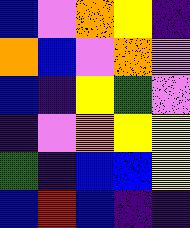[["blue", "violet", "orange", "yellow", "indigo"], ["orange", "blue", "violet", "orange", "violet"], ["blue", "indigo", "yellow", "green", "violet"], ["indigo", "violet", "orange", "yellow", "yellow"], ["green", "indigo", "blue", "blue", "yellow"], ["blue", "red", "blue", "indigo", "indigo"]]